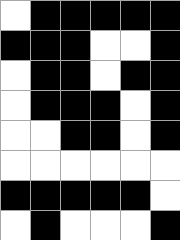[["white", "black", "black", "black", "black", "black"], ["black", "black", "black", "white", "white", "black"], ["white", "black", "black", "white", "black", "black"], ["white", "black", "black", "black", "white", "black"], ["white", "white", "black", "black", "white", "black"], ["white", "white", "white", "white", "white", "white"], ["black", "black", "black", "black", "black", "white"], ["white", "black", "white", "white", "white", "black"]]